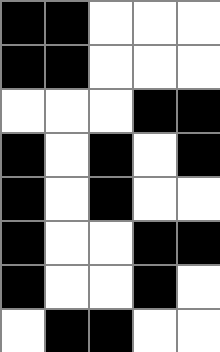[["black", "black", "white", "white", "white"], ["black", "black", "white", "white", "white"], ["white", "white", "white", "black", "black"], ["black", "white", "black", "white", "black"], ["black", "white", "black", "white", "white"], ["black", "white", "white", "black", "black"], ["black", "white", "white", "black", "white"], ["white", "black", "black", "white", "white"]]